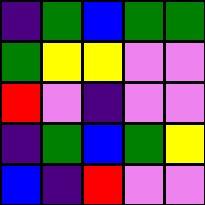[["indigo", "green", "blue", "green", "green"], ["green", "yellow", "yellow", "violet", "violet"], ["red", "violet", "indigo", "violet", "violet"], ["indigo", "green", "blue", "green", "yellow"], ["blue", "indigo", "red", "violet", "violet"]]